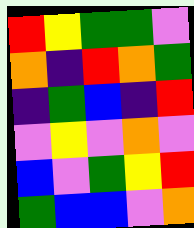[["red", "yellow", "green", "green", "violet"], ["orange", "indigo", "red", "orange", "green"], ["indigo", "green", "blue", "indigo", "red"], ["violet", "yellow", "violet", "orange", "violet"], ["blue", "violet", "green", "yellow", "red"], ["green", "blue", "blue", "violet", "orange"]]